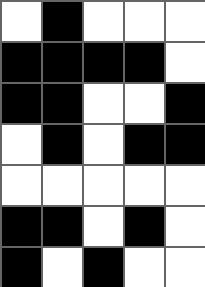[["white", "black", "white", "white", "white"], ["black", "black", "black", "black", "white"], ["black", "black", "white", "white", "black"], ["white", "black", "white", "black", "black"], ["white", "white", "white", "white", "white"], ["black", "black", "white", "black", "white"], ["black", "white", "black", "white", "white"]]